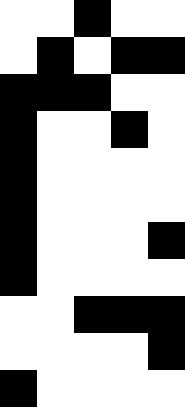[["white", "white", "black", "white", "white"], ["white", "black", "white", "black", "black"], ["black", "black", "black", "white", "white"], ["black", "white", "white", "black", "white"], ["black", "white", "white", "white", "white"], ["black", "white", "white", "white", "white"], ["black", "white", "white", "white", "black"], ["black", "white", "white", "white", "white"], ["white", "white", "black", "black", "black"], ["white", "white", "white", "white", "black"], ["black", "white", "white", "white", "white"]]